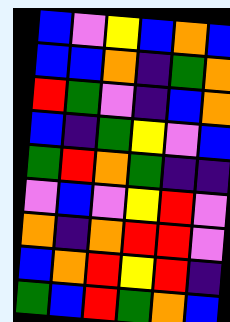[["blue", "violet", "yellow", "blue", "orange", "blue"], ["blue", "blue", "orange", "indigo", "green", "orange"], ["red", "green", "violet", "indigo", "blue", "orange"], ["blue", "indigo", "green", "yellow", "violet", "blue"], ["green", "red", "orange", "green", "indigo", "indigo"], ["violet", "blue", "violet", "yellow", "red", "violet"], ["orange", "indigo", "orange", "red", "red", "violet"], ["blue", "orange", "red", "yellow", "red", "indigo"], ["green", "blue", "red", "green", "orange", "blue"]]